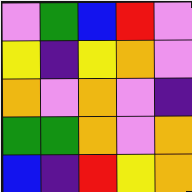[["violet", "green", "blue", "red", "violet"], ["yellow", "indigo", "yellow", "orange", "violet"], ["orange", "violet", "orange", "violet", "indigo"], ["green", "green", "orange", "violet", "orange"], ["blue", "indigo", "red", "yellow", "orange"]]